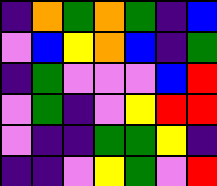[["indigo", "orange", "green", "orange", "green", "indigo", "blue"], ["violet", "blue", "yellow", "orange", "blue", "indigo", "green"], ["indigo", "green", "violet", "violet", "violet", "blue", "red"], ["violet", "green", "indigo", "violet", "yellow", "red", "red"], ["violet", "indigo", "indigo", "green", "green", "yellow", "indigo"], ["indigo", "indigo", "violet", "yellow", "green", "violet", "red"]]